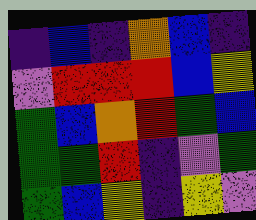[["indigo", "blue", "indigo", "orange", "blue", "indigo"], ["violet", "red", "red", "red", "blue", "yellow"], ["green", "blue", "orange", "red", "green", "blue"], ["green", "green", "red", "indigo", "violet", "green"], ["green", "blue", "yellow", "indigo", "yellow", "violet"]]